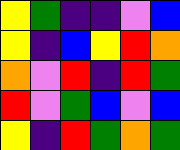[["yellow", "green", "indigo", "indigo", "violet", "blue"], ["yellow", "indigo", "blue", "yellow", "red", "orange"], ["orange", "violet", "red", "indigo", "red", "green"], ["red", "violet", "green", "blue", "violet", "blue"], ["yellow", "indigo", "red", "green", "orange", "green"]]